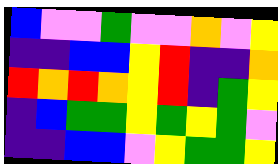[["blue", "violet", "violet", "green", "violet", "violet", "orange", "violet", "yellow"], ["indigo", "indigo", "blue", "blue", "yellow", "red", "indigo", "indigo", "orange"], ["red", "orange", "red", "orange", "yellow", "red", "indigo", "green", "yellow"], ["indigo", "blue", "green", "green", "yellow", "green", "yellow", "green", "violet"], ["indigo", "indigo", "blue", "blue", "violet", "yellow", "green", "green", "yellow"]]